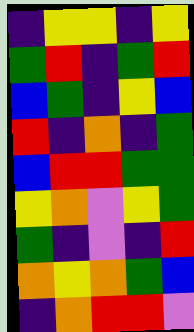[["indigo", "yellow", "yellow", "indigo", "yellow"], ["green", "red", "indigo", "green", "red"], ["blue", "green", "indigo", "yellow", "blue"], ["red", "indigo", "orange", "indigo", "green"], ["blue", "red", "red", "green", "green"], ["yellow", "orange", "violet", "yellow", "green"], ["green", "indigo", "violet", "indigo", "red"], ["orange", "yellow", "orange", "green", "blue"], ["indigo", "orange", "red", "red", "violet"]]